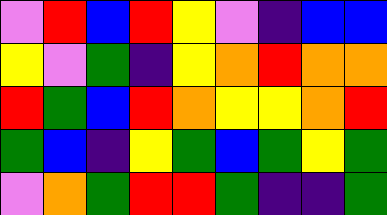[["violet", "red", "blue", "red", "yellow", "violet", "indigo", "blue", "blue"], ["yellow", "violet", "green", "indigo", "yellow", "orange", "red", "orange", "orange"], ["red", "green", "blue", "red", "orange", "yellow", "yellow", "orange", "red"], ["green", "blue", "indigo", "yellow", "green", "blue", "green", "yellow", "green"], ["violet", "orange", "green", "red", "red", "green", "indigo", "indigo", "green"]]